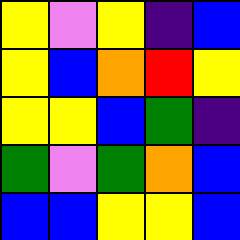[["yellow", "violet", "yellow", "indigo", "blue"], ["yellow", "blue", "orange", "red", "yellow"], ["yellow", "yellow", "blue", "green", "indigo"], ["green", "violet", "green", "orange", "blue"], ["blue", "blue", "yellow", "yellow", "blue"]]